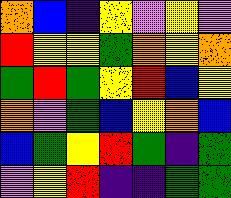[["orange", "blue", "indigo", "yellow", "violet", "yellow", "violet"], ["red", "yellow", "yellow", "green", "orange", "yellow", "orange"], ["green", "red", "green", "yellow", "red", "blue", "yellow"], ["orange", "violet", "green", "blue", "yellow", "orange", "blue"], ["blue", "green", "yellow", "red", "green", "indigo", "green"], ["violet", "yellow", "red", "indigo", "indigo", "green", "green"]]